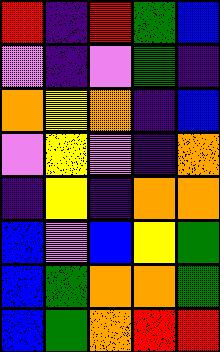[["red", "indigo", "red", "green", "blue"], ["violet", "indigo", "violet", "green", "indigo"], ["orange", "yellow", "orange", "indigo", "blue"], ["violet", "yellow", "violet", "indigo", "orange"], ["indigo", "yellow", "indigo", "orange", "orange"], ["blue", "violet", "blue", "yellow", "green"], ["blue", "green", "orange", "orange", "green"], ["blue", "green", "orange", "red", "red"]]